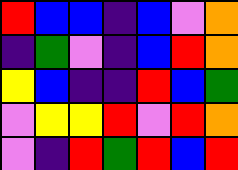[["red", "blue", "blue", "indigo", "blue", "violet", "orange"], ["indigo", "green", "violet", "indigo", "blue", "red", "orange"], ["yellow", "blue", "indigo", "indigo", "red", "blue", "green"], ["violet", "yellow", "yellow", "red", "violet", "red", "orange"], ["violet", "indigo", "red", "green", "red", "blue", "red"]]